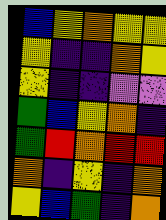[["blue", "yellow", "orange", "yellow", "yellow"], ["yellow", "indigo", "indigo", "orange", "yellow"], ["yellow", "indigo", "indigo", "violet", "violet"], ["green", "blue", "yellow", "orange", "indigo"], ["green", "red", "orange", "red", "red"], ["orange", "indigo", "yellow", "indigo", "orange"], ["yellow", "blue", "green", "indigo", "orange"]]